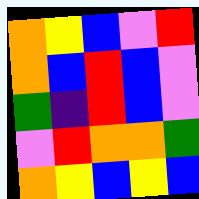[["orange", "yellow", "blue", "violet", "red"], ["orange", "blue", "red", "blue", "violet"], ["green", "indigo", "red", "blue", "violet"], ["violet", "red", "orange", "orange", "green"], ["orange", "yellow", "blue", "yellow", "blue"]]